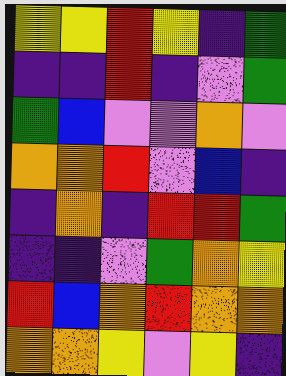[["yellow", "yellow", "red", "yellow", "indigo", "green"], ["indigo", "indigo", "red", "indigo", "violet", "green"], ["green", "blue", "violet", "violet", "orange", "violet"], ["orange", "orange", "red", "violet", "blue", "indigo"], ["indigo", "orange", "indigo", "red", "red", "green"], ["indigo", "indigo", "violet", "green", "orange", "yellow"], ["red", "blue", "orange", "red", "orange", "orange"], ["orange", "orange", "yellow", "violet", "yellow", "indigo"]]